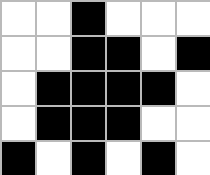[["white", "white", "black", "white", "white", "white"], ["white", "white", "black", "black", "white", "black"], ["white", "black", "black", "black", "black", "white"], ["white", "black", "black", "black", "white", "white"], ["black", "white", "black", "white", "black", "white"]]